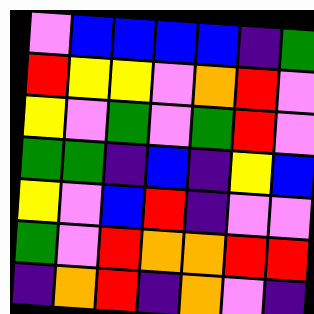[["violet", "blue", "blue", "blue", "blue", "indigo", "green"], ["red", "yellow", "yellow", "violet", "orange", "red", "violet"], ["yellow", "violet", "green", "violet", "green", "red", "violet"], ["green", "green", "indigo", "blue", "indigo", "yellow", "blue"], ["yellow", "violet", "blue", "red", "indigo", "violet", "violet"], ["green", "violet", "red", "orange", "orange", "red", "red"], ["indigo", "orange", "red", "indigo", "orange", "violet", "indigo"]]